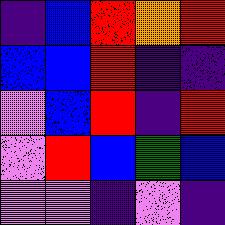[["indigo", "blue", "red", "orange", "red"], ["blue", "blue", "red", "indigo", "indigo"], ["violet", "blue", "red", "indigo", "red"], ["violet", "red", "blue", "green", "blue"], ["violet", "violet", "indigo", "violet", "indigo"]]